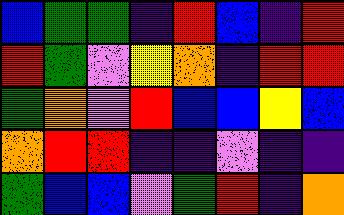[["blue", "green", "green", "indigo", "red", "blue", "indigo", "red"], ["red", "green", "violet", "yellow", "orange", "indigo", "red", "red"], ["green", "orange", "violet", "red", "blue", "blue", "yellow", "blue"], ["orange", "red", "red", "indigo", "indigo", "violet", "indigo", "indigo"], ["green", "blue", "blue", "violet", "green", "red", "indigo", "orange"]]